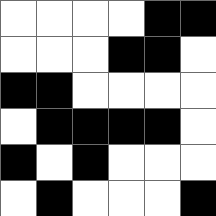[["white", "white", "white", "white", "black", "black"], ["white", "white", "white", "black", "black", "white"], ["black", "black", "white", "white", "white", "white"], ["white", "black", "black", "black", "black", "white"], ["black", "white", "black", "white", "white", "white"], ["white", "black", "white", "white", "white", "black"]]